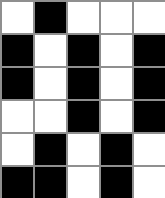[["white", "black", "white", "white", "white"], ["black", "white", "black", "white", "black"], ["black", "white", "black", "white", "black"], ["white", "white", "black", "white", "black"], ["white", "black", "white", "black", "white"], ["black", "black", "white", "black", "white"]]